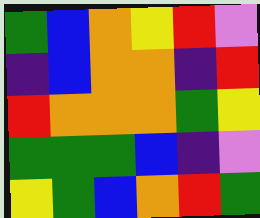[["green", "blue", "orange", "yellow", "red", "violet"], ["indigo", "blue", "orange", "orange", "indigo", "red"], ["red", "orange", "orange", "orange", "green", "yellow"], ["green", "green", "green", "blue", "indigo", "violet"], ["yellow", "green", "blue", "orange", "red", "green"]]